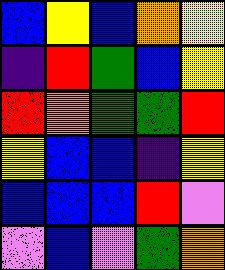[["blue", "yellow", "blue", "orange", "yellow"], ["indigo", "red", "green", "blue", "yellow"], ["red", "orange", "green", "green", "red"], ["yellow", "blue", "blue", "indigo", "yellow"], ["blue", "blue", "blue", "red", "violet"], ["violet", "blue", "violet", "green", "orange"]]